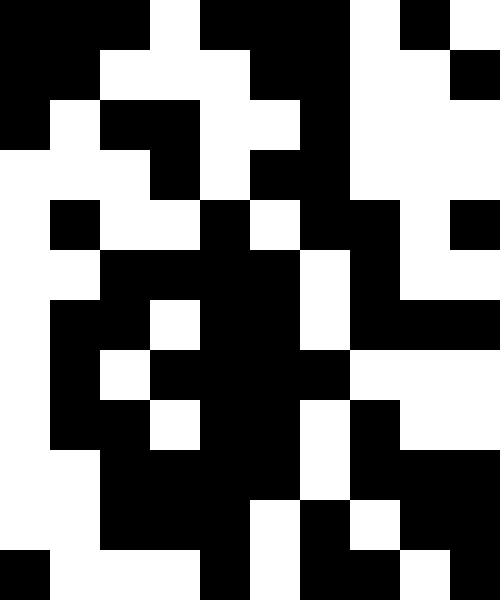[["black", "black", "black", "white", "black", "black", "black", "white", "black", "white"], ["black", "black", "white", "white", "white", "black", "black", "white", "white", "black"], ["black", "white", "black", "black", "white", "white", "black", "white", "white", "white"], ["white", "white", "white", "black", "white", "black", "black", "white", "white", "white"], ["white", "black", "white", "white", "black", "white", "black", "black", "white", "black"], ["white", "white", "black", "black", "black", "black", "white", "black", "white", "white"], ["white", "black", "black", "white", "black", "black", "white", "black", "black", "black"], ["white", "black", "white", "black", "black", "black", "black", "white", "white", "white"], ["white", "black", "black", "white", "black", "black", "white", "black", "white", "white"], ["white", "white", "black", "black", "black", "black", "white", "black", "black", "black"], ["white", "white", "black", "black", "black", "white", "black", "white", "black", "black"], ["black", "white", "white", "white", "black", "white", "black", "black", "white", "black"]]